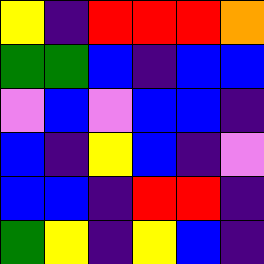[["yellow", "indigo", "red", "red", "red", "orange"], ["green", "green", "blue", "indigo", "blue", "blue"], ["violet", "blue", "violet", "blue", "blue", "indigo"], ["blue", "indigo", "yellow", "blue", "indigo", "violet"], ["blue", "blue", "indigo", "red", "red", "indigo"], ["green", "yellow", "indigo", "yellow", "blue", "indigo"]]